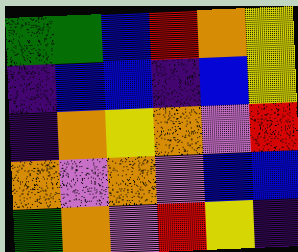[["green", "green", "blue", "red", "orange", "yellow"], ["indigo", "blue", "blue", "indigo", "blue", "yellow"], ["indigo", "orange", "yellow", "orange", "violet", "red"], ["orange", "violet", "orange", "violet", "blue", "blue"], ["green", "orange", "violet", "red", "yellow", "indigo"]]